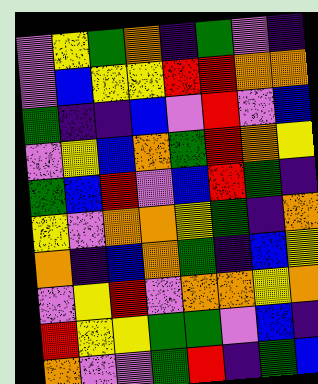[["violet", "yellow", "green", "orange", "indigo", "green", "violet", "indigo"], ["violet", "blue", "yellow", "yellow", "red", "red", "orange", "orange"], ["green", "indigo", "indigo", "blue", "violet", "red", "violet", "blue"], ["violet", "yellow", "blue", "orange", "green", "red", "orange", "yellow"], ["green", "blue", "red", "violet", "blue", "red", "green", "indigo"], ["yellow", "violet", "orange", "orange", "yellow", "green", "indigo", "orange"], ["orange", "indigo", "blue", "orange", "green", "indigo", "blue", "yellow"], ["violet", "yellow", "red", "violet", "orange", "orange", "yellow", "orange"], ["red", "yellow", "yellow", "green", "green", "violet", "blue", "indigo"], ["orange", "violet", "violet", "green", "red", "indigo", "green", "blue"]]